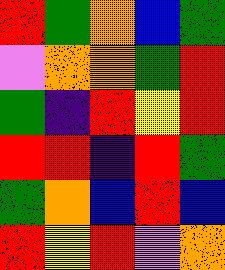[["red", "green", "orange", "blue", "green"], ["violet", "orange", "orange", "green", "red"], ["green", "indigo", "red", "yellow", "red"], ["red", "red", "indigo", "red", "green"], ["green", "orange", "blue", "red", "blue"], ["red", "yellow", "red", "violet", "orange"]]